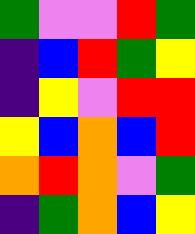[["green", "violet", "violet", "red", "green"], ["indigo", "blue", "red", "green", "yellow"], ["indigo", "yellow", "violet", "red", "red"], ["yellow", "blue", "orange", "blue", "red"], ["orange", "red", "orange", "violet", "green"], ["indigo", "green", "orange", "blue", "yellow"]]